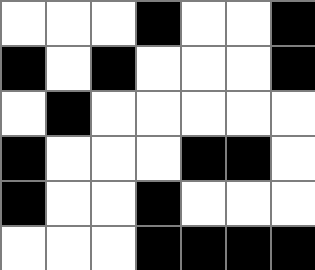[["white", "white", "white", "black", "white", "white", "black"], ["black", "white", "black", "white", "white", "white", "black"], ["white", "black", "white", "white", "white", "white", "white"], ["black", "white", "white", "white", "black", "black", "white"], ["black", "white", "white", "black", "white", "white", "white"], ["white", "white", "white", "black", "black", "black", "black"]]